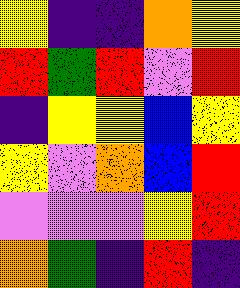[["yellow", "indigo", "indigo", "orange", "yellow"], ["red", "green", "red", "violet", "red"], ["indigo", "yellow", "yellow", "blue", "yellow"], ["yellow", "violet", "orange", "blue", "red"], ["violet", "violet", "violet", "yellow", "red"], ["orange", "green", "indigo", "red", "indigo"]]